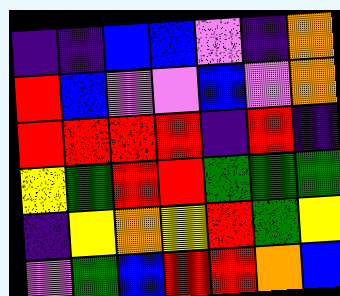[["indigo", "indigo", "blue", "blue", "violet", "indigo", "orange"], ["red", "blue", "violet", "violet", "blue", "violet", "orange"], ["red", "red", "red", "red", "indigo", "red", "indigo"], ["yellow", "green", "red", "red", "green", "green", "green"], ["indigo", "yellow", "orange", "yellow", "red", "green", "yellow"], ["violet", "green", "blue", "red", "red", "orange", "blue"]]